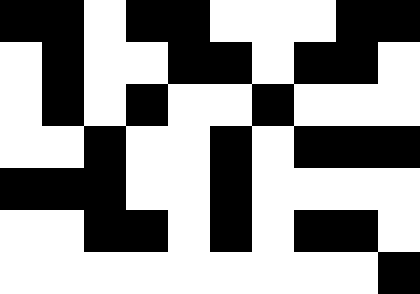[["black", "black", "white", "black", "black", "white", "white", "white", "black", "black"], ["white", "black", "white", "white", "black", "black", "white", "black", "black", "white"], ["white", "black", "white", "black", "white", "white", "black", "white", "white", "white"], ["white", "white", "black", "white", "white", "black", "white", "black", "black", "black"], ["black", "black", "black", "white", "white", "black", "white", "white", "white", "white"], ["white", "white", "black", "black", "white", "black", "white", "black", "black", "white"], ["white", "white", "white", "white", "white", "white", "white", "white", "white", "black"]]